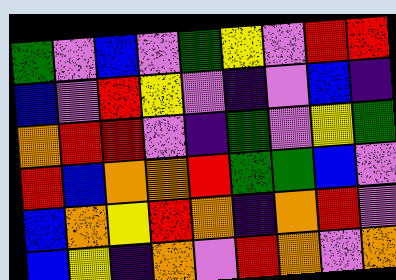[["green", "violet", "blue", "violet", "green", "yellow", "violet", "red", "red"], ["blue", "violet", "red", "yellow", "violet", "indigo", "violet", "blue", "indigo"], ["orange", "red", "red", "violet", "indigo", "green", "violet", "yellow", "green"], ["red", "blue", "orange", "orange", "red", "green", "green", "blue", "violet"], ["blue", "orange", "yellow", "red", "orange", "indigo", "orange", "red", "violet"], ["blue", "yellow", "indigo", "orange", "violet", "red", "orange", "violet", "orange"]]